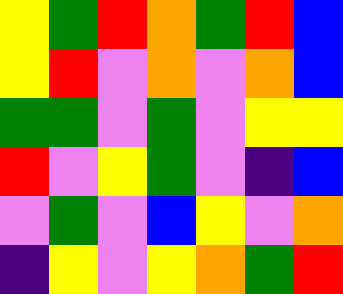[["yellow", "green", "red", "orange", "green", "red", "blue"], ["yellow", "red", "violet", "orange", "violet", "orange", "blue"], ["green", "green", "violet", "green", "violet", "yellow", "yellow"], ["red", "violet", "yellow", "green", "violet", "indigo", "blue"], ["violet", "green", "violet", "blue", "yellow", "violet", "orange"], ["indigo", "yellow", "violet", "yellow", "orange", "green", "red"]]